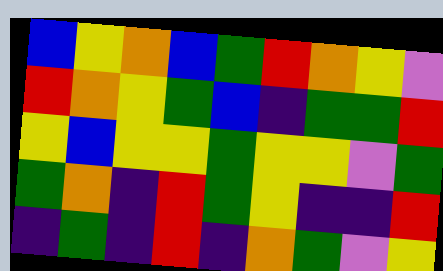[["blue", "yellow", "orange", "blue", "green", "red", "orange", "yellow", "violet"], ["red", "orange", "yellow", "green", "blue", "indigo", "green", "green", "red"], ["yellow", "blue", "yellow", "yellow", "green", "yellow", "yellow", "violet", "green"], ["green", "orange", "indigo", "red", "green", "yellow", "indigo", "indigo", "red"], ["indigo", "green", "indigo", "red", "indigo", "orange", "green", "violet", "yellow"]]